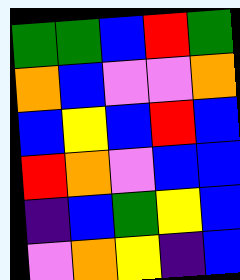[["green", "green", "blue", "red", "green"], ["orange", "blue", "violet", "violet", "orange"], ["blue", "yellow", "blue", "red", "blue"], ["red", "orange", "violet", "blue", "blue"], ["indigo", "blue", "green", "yellow", "blue"], ["violet", "orange", "yellow", "indigo", "blue"]]